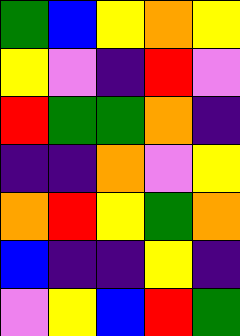[["green", "blue", "yellow", "orange", "yellow"], ["yellow", "violet", "indigo", "red", "violet"], ["red", "green", "green", "orange", "indigo"], ["indigo", "indigo", "orange", "violet", "yellow"], ["orange", "red", "yellow", "green", "orange"], ["blue", "indigo", "indigo", "yellow", "indigo"], ["violet", "yellow", "blue", "red", "green"]]